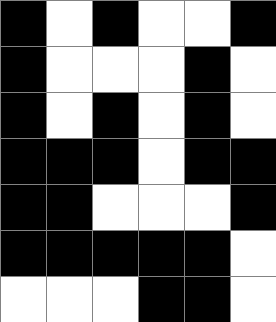[["black", "white", "black", "white", "white", "black"], ["black", "white", "white", "white", "black", "white"], ["black", "white", "black", "white", "black", "white"], ["black", "black", "black", "white", "black", "black"], ["black", "black", "white", "white", "white", "black"], ["black", "black", "black", "black", "black", "white"], ["white", "white", "white", "black", "black", "white"]]